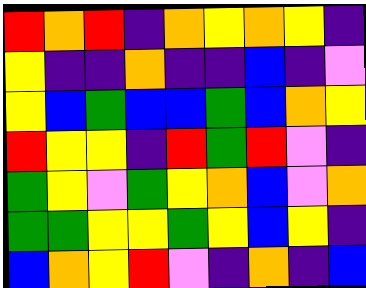[["red", "orange", "red", "indigo", "orange", "yellow", "orange", "yellow", "indigo"], ["yellow", "indigo", "indigo", "orange", "indigo", "indigo", "blue", "indigo", "violet"], ["yellow", "blue", "green", "blue", "blue", "green", "blue", "orange", "yellow"], ["red", "yellow", "yellow", "indigo", "red", "green", "red", "violet", "indigo"], ["green", "yellow", "violet", "green", "yellow", "orange", "blue", "violet", "orange"], ["green", "green", "yellow", "yellow", "green", "yellow", "blue", "yellow", "indigo"], ["blue", "orange", "yellow", "red", "violet", "indigo", "orange", "indigo", "blue"]]